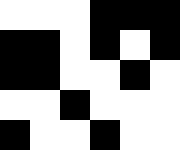[["white", "white", "white", "black", "black", "black"], ["black", "black", "white", "black", "white", "black"], ["black", "black", "white", "white", "black", "white"], ["white", "white", "black", "white", "white", "white"], ["black", "white", "white", "black", "white", "white"]]